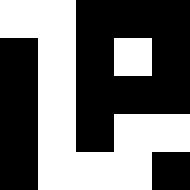[["white", "white", "black", "black", "black"], ["black", "white", "black", "white", "black"], ["black", "white", "black", "black", "black"], ["black", "white", "black", "white", "white"], ["black", "white", "white", "white", "black"]]